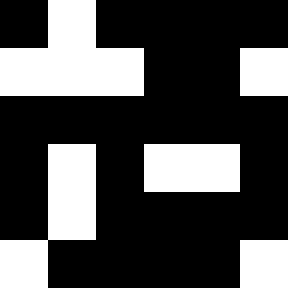[["black", "white", "black", "black", "black", "black"], ["white", "white", "white", "black", "black", "white"], ["black", "black", "black", "black", "black", "black"], ["black", "white", "black", "white", "white", "black"], ["black", "white", "black", "black", "black", "black"], ["white", "black", "black", "black", "black", "white"]]